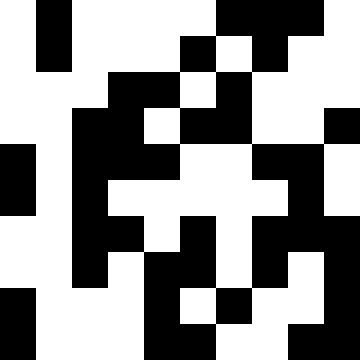[["white", "black", "white", "white", "white", "white", "black", "black", "black", "white"], ["white", "black", "white", "white", "white", "black", "white", "black", "white", "white"], ["white", "white", "white", "black", "black", "white", "black", "white", "white", "white"], ["white", "white", "black", "black", "white", "black", "black", "white", "white", "black"], ["black", "white", "black", "black", "black", "white", "white", "black", "black", "white"], ["black", "white", "black", "white", "white", "white", "white", "white", "black", "white"], ["white", "white", "black", "black", "white", "black", "white", "black", "black", "black"], ["white", "white", "black", "white", "black", "black", "white", "black", "white", "black"], ["black", "white", "white", "white", "black", "white", "black", "white", "white", "black"], ["black", "white", "white", "white", "black", "black", "white", "white", "black", "black"]]